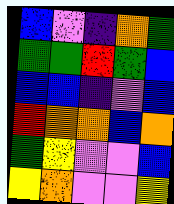[["blue", "violet", "indigo", "orange", "green"], ["green", "green", "red", "green", "blue"], ["blue", "blue", "indigo", "violet", "blue"], ["red", "orange", "orange", "blue", "orange"], ["green", "yellow", "violet", "violet", "blue"], ["yellow", "orange", "violet", "violet", "yellow"]]